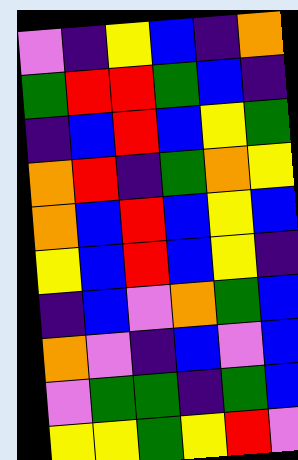[["violet", "indigo", "yellow", "blue", "indigo", "orange"], ["green", "red", "red", "green", "blue", "indigo"], ["indigo", "blue", "red", "blue", "yellow", "green"], ["orange", "red", "indigo", "green", "orange", "yellow"], ["orange", "blue", "red", "blue", "yellow", "blue"], ["yellow", "blue", "red", "blue", "yellow", "indigo"], ["indigo", "blue", "violet", "orange", "green", "blue"], ["orange", "violet", "indigo", "blue", "violet", "blue"], ["violet", "green", "green", "indigo", "green", "blue"], ["yellow", "yellow", "green", "yellow", "red", "violet"]]